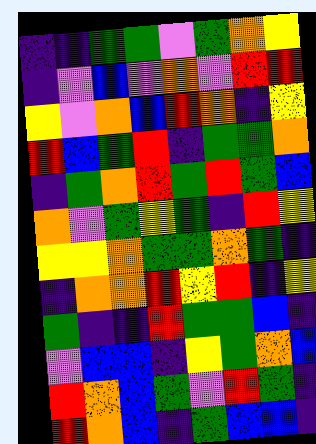[["indigo", "indigo", "green", "green", "violet", "green", "orange", "yellow"], ["indigo", "violet", "blue", "violet", "orange", "violet", "red", "red"], ["yellow", "violet", "orange", "blue", "red", "orange", "indigo", "yellow"], ["red", "blue", "green", "red", "indigo", "green", "green", "orange"], ["indigo", "green", "orange", "red", "green", "red", "green", "blue"], ["orange", "violet", "green", "yellow", "green", "indigo", "red", "yellow"], ["yellow", "yellow", "orange", "green", "green", "orange", "green", "indigo"], ["indigo", "orange", "orange", "red", "yellow", "red", "indigo", "yellow"], ["green", "indigo", "indigo", "red", "green", "green", "blue", "indigo"], ["violet", "blue", "blue", "indigo", "yellow", "green", "orange", "blue"], ["red", "orange", "blue", "green", "violet", "red", "green", "indigo"], ["red", "orange", "blue", "indigo", "green", "blue", "blue", "indigo"]]